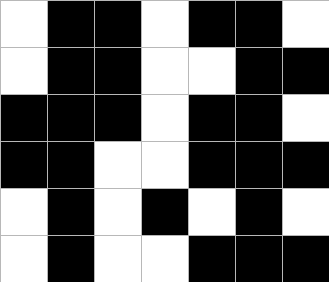[["white", "black", "black", "white", "black", "black", "white"], ["white", "black", "black", "white", "white", "black", "black"], ["black", "black", "black", "white", "black", "black", "white"], ["black", "black", "white", "white", "black", "black", "black"], ["white", "black", "white", "black", "white", "black", "white"], ["white", "black", "white", "white", "black", "black", "black"]]